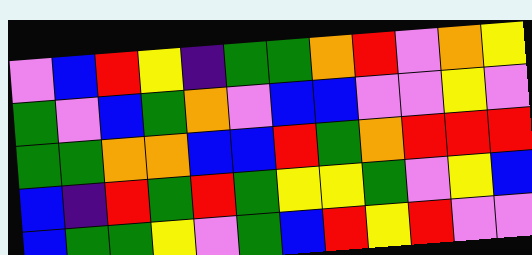[["violet", "blue", "red", "yellow", "indigo", "green", "green", "orange", "red", "violet", "orange", "yellow"], ["green", "violet", "blue", "green", "orange", "violet", "blue", "blue", "violet", "violet", "yellow", "violet"], ["green", "green", "orange", "orange", "blue", "blue", "red", "green", "orange", "red", "red", "red"], ["blue", "indigo", "red", "green", "red", "green", "yellow", "yellow", "green", "violet", "yellow", "blue"], ["blue", "green", "green", "yellow", "violet", "green", "blue", "red", "yellow", "red", "violet", "violet"]]